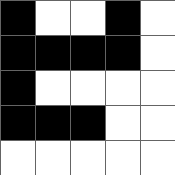[["black", "white", "white", "black", "white"], ["black", "black", "black", "black", "white"], ["black", "white", "white", "white", "white"], ["black", "black", "black", "white", "white"], ["white", "white", "white", "white", "white"]]